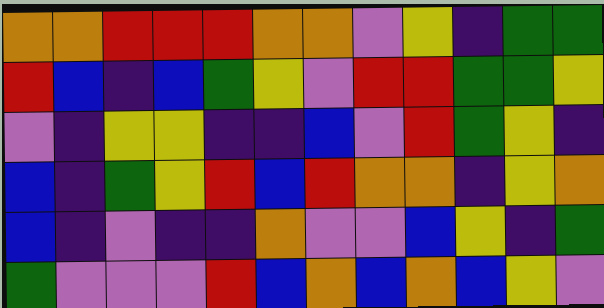[["orange", "orange", "red", "red", "red", "orange", "orange", "violet", "yellow", "indigo", "green", "green"], ["red", "blue", "indigo", "blue", "green", "yellow", "violet", "red", "red", "green", "green", "yellow"], ["violet", "indigo", "yellow", "yellow", "indigo", "indigo", "blue", "violet", "red", "green", "yellow", "indigo"], ["blue", "indigo", "green", "yellow", "red", "blue", "red", "orange", "orange", "indigo", "yellow", "orange"], ["blue", "indigo", "violet", "indigo", "indigo", "orange", "violet", "violet", "blue", "yellow", "indigo", "green"], ["green", "violet", "violet", "violet", "red", "blue", "orange", "blue", "orange", "blue", "yellow", "violet"]]